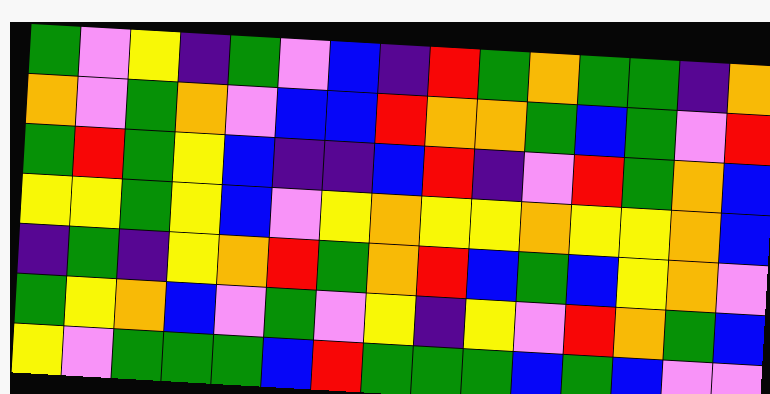[["green", "violet", "yellow", "indigo", "green", "violet", "blue", "indigo", "red", "green", "orange", "green", "green", "indigo", "orange"], ["orange", "violet", "green", "orange", "violet", "blue", "blue", "red", "orange", "orange", "green", "blue", "green", "violet", "red"], ["green", "red", "green", "yellow", "blue", "indigo", "indigo", "blue", "red", "indigo", "violet", "red", "green", "orange", "blue"], ["yellow", "yellow", "green", "yellow", "blue", "violet", "yellow", "orange", "yellow", "yellow", "orange", "yellow", "yellow", "orange", "blue"], ["indigo", "green", "indigo", "yellow", "orange", "red", "green", "orange", "red", "blue", "green", "blue", "yellow", "orange", "violet"], ["green", "yellow", "orange", "blue", "violet", "green", "violet", "yellow", "indigo", "yellow", "violet", "red", "orange", "green", "blue"], ["yellow", "violet", "green", "green", "green", "blue", "red", "green", "green", "green", "blue", "green", "blue", "violet", "violet"]]